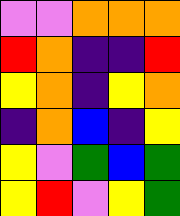[["violet", "violet", "orange", "orange", "orange"], ["red", "orange", "indigo", "indigo", "red"], ["yellow", "orange", "indigo", "yellow", "orange"], ["indigo", "orange", "blue", "indigo", "yellow"], ["yellow", "violet", "green", "blue", "green"], ["yellow", "red", "violet", "yellow", "green"]]